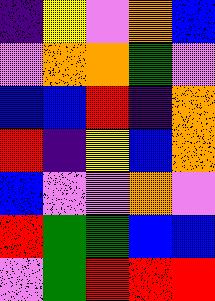[["indigo", "yellow", "violet", "orange", "blue"], ["violet", "orange", "orange", "green", "violet"], ["blue", "blue", "red", "indigo", "orange"], ["red", "indigo", "yellow", "blue", "orange"], ["blue", "violet", "violet", "orange", "violet"], ["red", "green", "green", "blue", "blue"], ["violet", "green", "red", "red", "red"]]